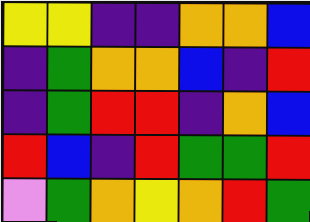[["yellow", "yellow", "indigo", "indigo", "orange", "orange", "blue"], ["indigo", "green", "orange", "orange", "blue", "indigo", "red"], ["indigo", "green", "red", "red", "indigo", "orange", "blue"], ["red", "blue", "indigo", "red", "green", "green", "red"], ["violet", "green", "orange", "yellow", "orange", "red", "green"]]